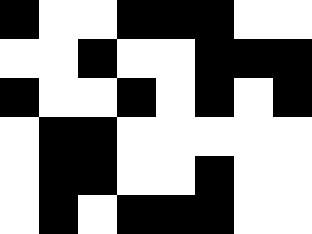[["black", "white", "white", "black", "black", "black", "white", "white"], ["white", "white", "black", "white", "white", "black", "black", "black"], ["black", "white", "white", "black", "white", "black", "white", "black"], ["white", "black", "black", "white", "white", "white", "white", "white"], ["white", "black", "black", "white", "white", "black", "white", "white"], ["white", "black", "white", "black", "black", "black", "white", "white"]]